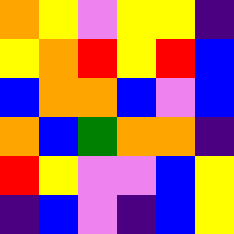[["orange", "yellow", "violet", "yellow", "yellow", "indigo"], ["yellow", "orange", "red", "yellow", "red", "blue"], ["blue", "orange", "orange", "blue", "violet", "blue"], ["orange", "blue", "green", "orange", "orange", "indigo"], ["red", "yellow", "violet", "violet", "blue", "yellow"], ["indigo", "blue", "violet", "indigo", "blue", "yellow"]]